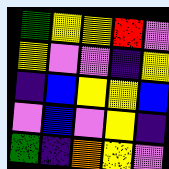[["green", "yellow", "yellow", "red", "violet"], ["yellow", "violet", "violet", "indigo", "yellow"], ["indigo", "blue", "yellow", "yellow", "blue"], ["violet", "blue", "violet", "yellow", "indigo"], ["green", "indigo", "orange", "yellow", "violet"]]